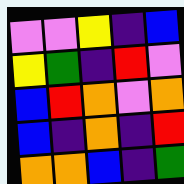[["violet", "violet", "yellow", "indigo", "blue"], ["yellow", "green", "indigo", "red", "violet"], ["blue", "red", "orange", "violet", "orange"], ["blue", "indigo", "orange", "indigo", "red"], ["orange", "orange", "blue", "indigo", "green"]]